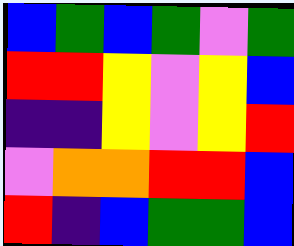[["blue", "green", "blue", "green", "violet", "green"], ["red", "red", "yellow", "violet", "yellow", "blue"], ["indigo", "indigo", "yellow", "violet", "yellow", "red"], ["violet", "orange", "orange", "red", "red", "blue"], ["red", "indigo", "blue", "green", "green", "blue"]]